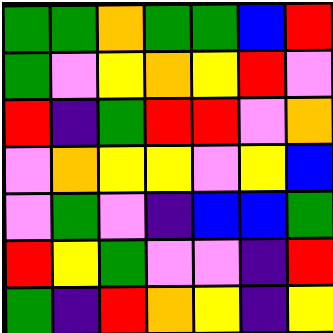[["green", "green", "orange", "green", "green", "blue", "red"], ["green", "violet", "yellow", "orange", "yellow", "red", "violet"], ["red", "indigo", "green", "red", "red", "violet", "orange"], ["violet", "orange", "yellow", "yellow", "violet", "yellow", "blue"], ["violet", "green", "violet", "indigo", "blue", "blue", "green"], ["red", "yellow", "green", "violet", "violet", "indigo", "red"], ["green", "indigo", "red", "orange", "yellow", "indigo", "yellow"]]